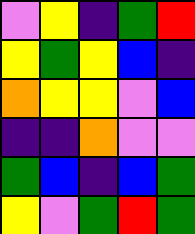[["violet", "yellow", "indigo", "green", "red"], ["yellow", "green", "yellow", "blue", "indigo"], ["orange", "yellow", "yellow", "violet", "blue"], ["indigo", "indigo", "orange", "violet", "violet"], ["green", "blue", "indigo", "blue", "green"], ["yellow", "violet", "green", "red", "green"]]